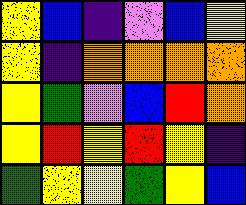[["yellow", "blue", "indigo", "violet", "blue", "yellow"], ["yellow", "indigo", "orange", "orange", "orange", "orange"], ["yellow", "green", "violet", "blue", "red", "orange"], ["yellow", "red", "yellow", "red", "yellow", "indigo"], ["green", "yellow", "yellow", "green", "yellow", "blue"]]